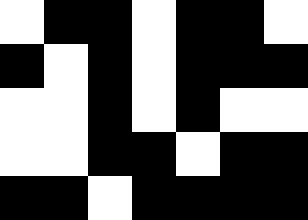[["white", "black", "black", "white", "black", "black", "white"], ["black", "white", "black", "white", "black", "black", "black"], ["white", "white", "black", "white", "black", "white", "white"], ["white", "white", "black", "black", "white", "black", "black"], ["black", "black", "white", "black", "black", "black", "black"]]